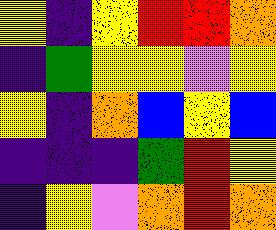[["yellow", "indigo", "yellow", "red", "red", "orange"], ["indigo", "green", "yellow", "yellow", "violet", "yellow"], ["yellow", "indigo", "orange", "blue", "yellow", "blue"], ["indigo", "indigo", "indigo", "green", "red", "yellow"], ["indigo", "yellow", "violet", "orange", "red", "orange"]]